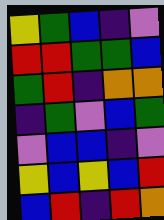[["yellow", "green", "blue", "indigo", "violet"], ["red", "red", "green", "green", "blue"], ["green", "red", "indigo", "orange", "orange"], ["indigo", "green", "violet", "blue", "green"], ["violet", "blue", "blue", "indigo", "violet"], ["yellow", "blue", "yellow", "blue", "red"], ["blue", "red", "indigo", "red", "orange"]]